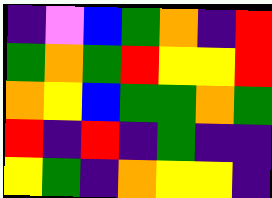[["indigo", "violet", "blue", "green", "orange", "indigo", "red"], ["green", "orange", "green", "red", "yellow", "yellow", "red"], ["orange", "yellow", "blue", "green", "green", "orange", "green"], ["red", "indigo", "red", "indigo", "green", "indigo", "indigo"], ["yellow", "green", "indigo", "orange", "yellow", "yellow", "indigo"]]